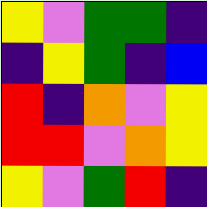[["yellow", "violet", "green", "green", "indigo"], ["indigo", "yellow", "green", "indigo", "blue"], ["red", "indigo", "orange", "violet", "yellow"], ["red", "red", "violet", "orange", "yellow"], ["yellow", "violet", "green", "red", "indigo"]]